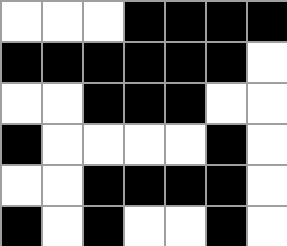[["white", "white", "white", "black", "black", "black", "black"], ["black", "black", "black", "black", "black", "black", "white"], ["white", "white", "black", "black", "black", "white", "white"], ["black", "white", "white", "white", "white", "black", "white"], ["white", "white", "black", "black", "black", "black", "white"], ["black", "white", "black", "white", "white", "black", "white"]]